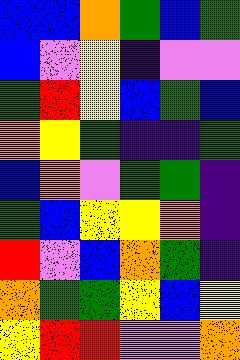[["blue", "blue", "orange", "green", "blue", "green"], ["blue", "violet", "yellow", "indigo", "violet", "violet"], ["green", "red", "yellow", "blue", "green", "blue"], ["orange", "yellow", "green", "indigo", "indigo", "green"], ["blue", "orange", "violet", "green", "green", "indigo"], ["green", "blue", "yellow", "yellow", "orange", "indigo"], ["red", "violet", "blue", "orange", "green", "indigo"], ["orange", "green", "green", "yellow", "blue", "yellow"], ["yellow", "red", "red", "violet", "violet", "orange"]]